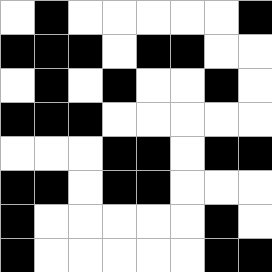[["white", "black", "white", "white", "white", "white", "white", "black"], ["black", "black", "black", "white", "black", "black", "white", "white"], ["white", "black", "white", "black", "white", "white", "black", "white"], ["black", "black", "black", "white", "white", "white", "white", "white"], ["white", "white", "white", "black", "black", "white", "black", "black"], ["black", "black", "white", "black", "black", "white", "white", "white"], ["black", "white", "white", "white", "white", "white", "black", "white"], ["black", "white", "white", "white", "white", "white", "black", "black"]]